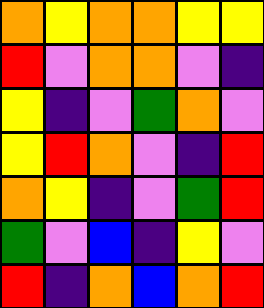[["orange", "yellow", "orange", "orange", "yellow", "yellow"], ["red", "violet", "orange", "orange", "violet", "indigo"], ["yellow", "indigo", "violet", "green", "orange", "violet"], ["yellow", "red", "orange", "violet", "indigo", "red"], ["orange", "yellow", "indigo", "violet", "green", "red"], ["green", "violet", "blue", "indigo", "yellow", "violet"], ["red", "indigo", "orange", "blue", "orange", "red"]]